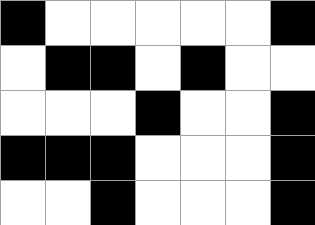[["black", "white", "white", "white", "white", "white", "black"], ["white", "black", "black", "white", "black", "white", "white"], ["white", "white", "white", "black", "white", "white", "black"], ["black", "black", "black", "white", "white", "white", "black"], ["white", "white", "black", "white", "white", "white", "black"]]